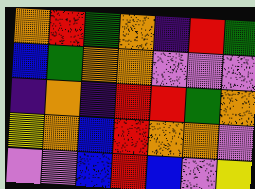[["orange", "red", "green", "orange", "indigo", "red", "green"], ["blue", "green", "orange", "orange", "violet", "violet", "violet"], ["indigo", "orange", "indigo", "red", "red", "green", "orange"], ["yellow", "orange", "blue", "red", "orange", "orange", "violet"], ["violet", "violet", "blue", "red", "blue", "violet", "yellow"]]